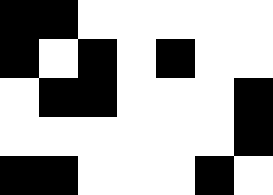[["black", "black", "white", "white", "white", "white", "white"], ["black", "white", "black", "white", "black", "white", "white"], ["white", "black", "black", "white", "white", "white", "black"], ["white", "white", "white", "white", "white", "white", "black"], ["black", "black", "white", "white", "white", "black", "white"]]